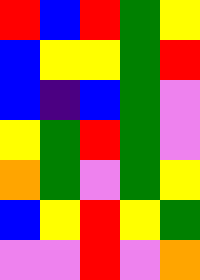[["red", "blue", "red", "green", "yellow"], ["blue", "yellow", "yellow", "green", "red"], ["blue", "indigo", "blue", "green", "violet"], ["yellow", "green", "red", "green", "violet"], ["orange", "green", "violet", "green", "yellow"], ["blue", "yellow", "red", "yellow", "green"], ["violet", "violet", "red", "violet", "orange"]]